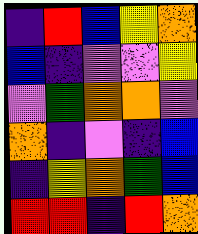[["indigo", "red", "blue", "yellow", "orange"], ["blue", "indigo", "violet", "violet", "yellow"], ["violet", "green", "orange", "orange", "violet"], ["orange", "indigo", "violet", "indigo", "blue"], ["indigo", "yellow", "orange", "green", "blue"], ["red", "red", "indigo", "red", "orange"]]